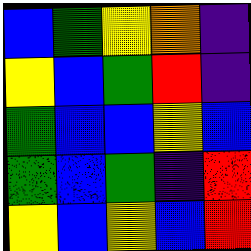[["blue", "green", "yellow", "orange", "indigo"], ["yellow", "blue", "green", "red", "indigo"], ["green", "blue", "blue", "yellow", "blue"], ["green", "blue", "green", "indigo", "red"], ["yellow", "blue", "yellow", "blue", "red"]]